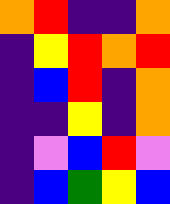[["orange", "red", "indigo", "indigo", "orange"], ["indigo", "yellow", "red", "orange", "red"], ["indigo", "blue", "red", "indigo", "orange"], ["indigo", "indigo", "yellow", "indigo", "orange"], ["indigo", "violet", "blue", "red", "violet"], ["indigo", "blue", "green", "yellow", "blue"]]